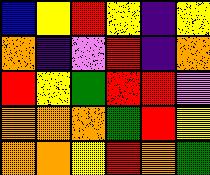[["blue", "yellow", "red", "yellow", "indigo", "yellow"], ["orange", "indigo", "violet", "red", "indigo", "orange"], ["red", "yellow", "green", "red", "red", "violet"], ["orange", "orange", "orange", "green", "red", "yellow"], ["orange", "orange", "yellow", "red", "orange", "green"]]